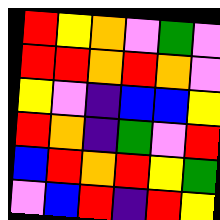[["red", "yellow", "orange", "violet", "green", "violet"], ["red", "red", "orange", "red", "orange", "violet"], ["yellow", "violet", "indigo", "blue", "blue", "yellow"], ["red", "orange", "indigo", "green", "violet", "red"], ["blue", "red", "orange", "red", "yellow", "green"], ["violet", "blue", "red", "indigo", "red", "yellow"]]